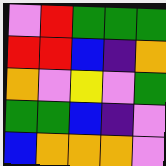[["violet", "red", "green", "green", "green"], ["red", "red", "blue", "indigo", "orange"], ["orange", "violet", "yellow", "violet", "green"], ["green", "green", "blue", "indigo", "violet"], ["blue", "orange", "orange", "orange", "violet"]]